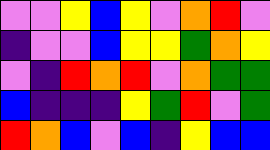[["violet", "violet", "yellow", "blue", "yellow", "violet", "orange", "red", "violet"], ["indigo", "violet", "violet", "blue", "yellow", "yellow", "green", "orange", "yellow"], ["violet", "indigo", "red", "orange", "red", "violet", "orange", "green", "green"], ["blue", "indigo", "indigo", "indigo", "yellow", "green", "red", "violet", "green"], ["red", "orange", "blue", "violet", "blue", "indigo", "yellow", "blue", "blue"]]